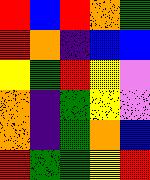[["red", "blue", "red", "orange", "green"], ["red", "orange", "indigo", "blue", "blue"], ["yellow", "green", "red", "yellow", "violet"], ["orange", "indigo", "green", "yellow", "violet"], ["orange", "indigo", "green", "orange", "blue"], ["red", "green", "green", "yellow", "red"]]